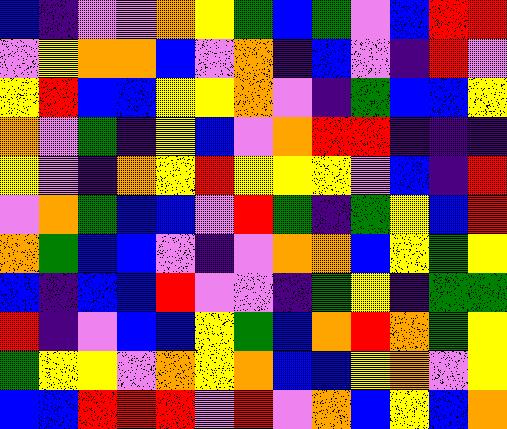[["blue", "indigo", "violet", "violet", "orange", "yellow", "green", "blue", "green", "violet", "blue", "red", "red"], ["violet", "yellow", "orange", "orange", "blue", "violet", "orange", "indigo", "blue", "violet", "indigo", "red", "violet"], ["yellow", "red", "blue", "blue", "yellow", "yellow", "orange", "violet", "indigo", "green", "blue", "blue", "yellow"], ["orange", "violet", "green", "indigo", "yellow", "blue", "violet", "orange", "red", "red", "indigo", "indigo", "indigo"], ["yellow", "violet", "indigo", "orange", "yellow", "red", "yellow", "yellow", "yellow", "violet", "blue", "indigo", "red"], ["violet", "orange", "green", "blue", "blue", "violet", "red", "green", "indigo", "green", "yellow", "blue", "red"], ["orange", "green", "blue", "blue", "violet", "indigo", "violet", "orange", "orange", "blue", "yellow", "green", "yellow"], ["blue", "indigo", "blue", "blue", "red", "violet", "violet", "indigo", "green", "yellow", "indigo", "green", "green"], ["red", "indigo", "violet", "blue", "blue", "yellow", "green", "blue", "orange", "red", "orange", "green", "yellow"], ["green", "yellow", "yellow", "violet", "orange", "yellow", "orange", "blue", "blue", "yellow", "orange", "violet", "yellow"], ["blue", "blue", "red", "red", "red", "violet", "red", "violet", "orange", "blue", "yellow", "blue", "orange"]]